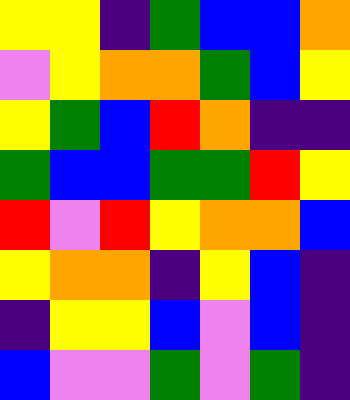[["yellow", "yellow", "indigo", "green", "blue", "blue", "orange"], ["violet", "yellow", "orange", "orange", "green", "blue", "yellow"], ["yellow", "green", "blue", "red", "orange", "indigo", "indigo"], ["green", "blue", "blue", "green", "green", "red", "yellow"], ["red", "violet", "red", "yellow", "orange", "orange", "blue"], ["yellow", "orange", "orange", "indigo", "yellow", "blue", "indigo"], ["indigo", "yellow", "yellow", "blue", "violet", "blue", "indigo"], ["blue", "violet", "violet", "green", "violet", "green", "indigo"]]